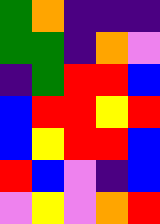[["green", "orange", "indigo", "indigo", "indigo"], ["green", "green", "indigo", "orange", "violet"], ["indigo", "green", "red", "red", "blue"], ["blue", "red", "red", "yellow", "red"], ["blue", "yellow", "red", "red", "blue"], ["red", "blue", "violet", "indigo", "blue"], ["violet", "yellow", "violet", "orange", "red"]]